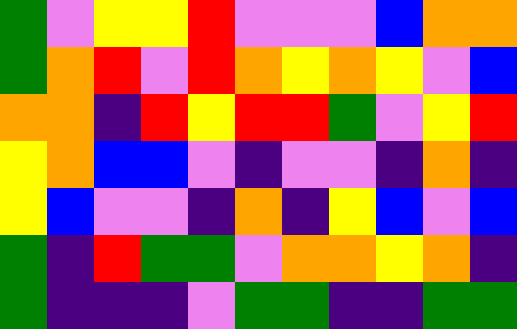[["green", "violet", "yellow", "yellow", "red", "violet", "violet", "violet", "blue", "orange", "orange"], ["green", "orange", "red", "violet", "red", "orange", "yellow", "orange", "yellow", "violet", "blue"], ["orange", "orange", "indigo", "red", "yellow", "red", "red", "green", "violet", "yellow", "red"], ["yellow", "orange", "blue", "blue", "violet", "indigo", "violet", "violet", "indigo", "orange", "indigo"], ["yellow", "blue", "violet", "violet", "indigo", "orange", "indigo", "yellow", "blue", "violet", "blue"], ["green", "indigo", "red", "green", "green", "violet", "orange", "orange", "yellow", "orange", "indigo"], ["green", "indigo", "indigo", "indigo", "violet", "green", "green", "indigo", "indigo", "green", "green"]]